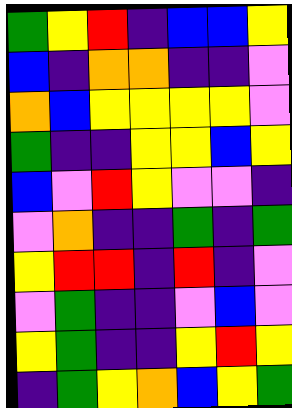[["green", "yellow", "red", "indigo", "blue", "blue", "yellow"], ["blue", "indigo", "orange", "orange", "indigo", "indigo", "violet"], ["orange", "blue", "yellow", "yellow", "yellow", "yellow", "violet"], ["green", "indigo", "indigo", "yellow", "yellow", "blue", "yellow"], ["blue", "violet", "red", "yellow", "violet", "violet", "indigo"], ["violet", "orange", "indigo", "indigo", "green", "indigo", "green"], ["yellow", "red", "red", "indigo", "red", "indigo", "violet"], ["violet", "green", "indigo", "indigo", "violet", "blue", "violet"], ["yellow", "green", "indigo", "indigo", "yellow", "red", "yellow"], ["indigo", "green", "yellow", "orange", "blue", "yellow", "green"]]